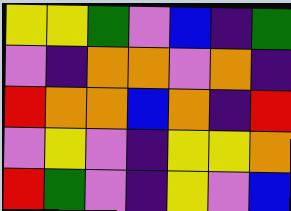[["yellow", "yellow", "green", "violet", "blue", "indigo", "green"], ["violet", "indigo", "orange", "orange", "violet", "orange", "indigo"], ["red", "orange", "orange", "blue", "orange", "indigo", "red"], ["violet", "yellow", "violet", "indigo", "yellow", "yellow", "orange"], ["red", "green", "violet", "indigo", "yellow", "violet", "blue"]]